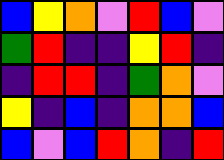[["blue", "yellow", "orange", "violet", "red", "blue", "violet"], ["green", "red", "indigo", "indigo", "yellow", "red", "indigo"], ["indigo", "red", "red", "indigo", "green", "orange", "violet"], ["yellow", "indigo", "blue", "indigo", "orange", "orange", "blue"], ["blue", "violet", "blue", "red", "orange", "indigo", "red"]]